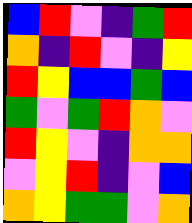[["blue", "red", "violet", "indigo", "green", "red"], ["orange", "indigo", "red", "violet", "indigo", "yellow"], ["red", "yellow", "blue", "blue", "green", "blue"], ["green", "violet", "green", "red", "orange", "violet"], ["red", "yellow", "violet", "indigo", "orange", "orange"], ["violet", "yellow", "red", "indigo", "violet", "blue"], ["orange", "yellow", "green", "green", "violet", "orange"]]